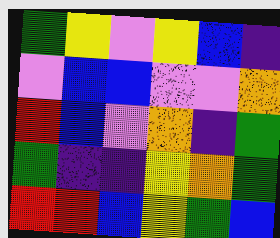[["green", "yellow", "violet", "yellow", "blue", "indigo"], ["violet", "blue", "blue", "violet", "violet", "orange"], ["red", "blue", "violet", "orange", "indigo", "green"], ["green", "indigo", "indigo", "yellow", "orange", "green"], ["red", "red", "blue", "yellow", "green", "blue"]]